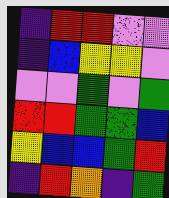[["indigo", "red", "red", "violet", "violet"], ["indigo", "blue", "yellow", "yellow", "violet"], ["violet", "violet", "green", "violet", "green"], ["red", "red", "green", "green", "blue"], ["yellow", "blue", "blue", "green", "red"], ["indigo", "red", "orange", "indigo", "green"]]